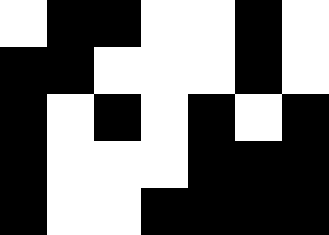[["white", "black", "black", "white", "white", "black", "white"], ["black", "black", "white", "white", "white", "black", "white"], ["black", "white", "black", "white", "black", "white", "black"], ["black", "white", "white", "white", "black", "black", "black"], ["black", "white", "white", "black", "black", "black", "black"]]